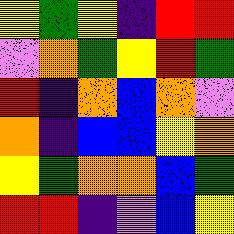[["yellow", "green", "yellow", "indigo", "red", "red"], ["violet", "orange", "green", "yellow", "red", "green"], ["red", "indigo", "orange", "blue", "orange", "violet"], ["orange", "indigo", "blue", "blue", "yellow", "orange"], ["yellow", "green", "orange", "orange", "blue", "green"], ["red", "red", "indigo", "violet", "blue", "yellow"]]